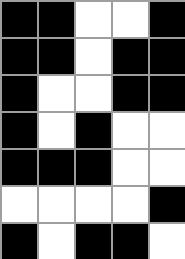[["black", "black", "white", "white", "black"], ["black", "black", "white", "black", "black"], ["black", "white", "white", "black", "black"], ["black", "white", "black", "white", "white"], ["black", "black", "black", "white", "white"], ["white", "white", "white", "white", "black"], ["black", "white", "black", "black", "white"]]